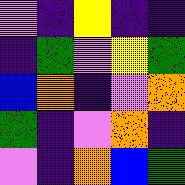[["violet", "indigo", "yellow", "indigo", "indigo"], ["indigo", "green", "violet", "yellow", "green"], ["blue", "orange", "indigo", "violet", "orange"], ["green", "indigo", "violet", "orange", "indigo"], ["violet", "indigo", "orange", "blue", "green"]]